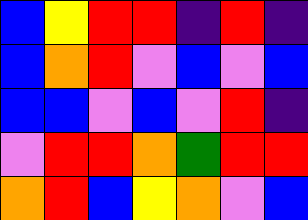[["blue", "yellow", "red", "red", "indigo", "red", "indigo"], ["blue", "orange", "red", "violet", "blue", "violet", "blue"], ["blue", "blue", "violet", "blue", "violet", "red", "indigo"], ["violet", "red", "red", "orange", "green", "red", "red"], ["orange", "red", "blue", "yellow", "orange", "violet", "blue"]]